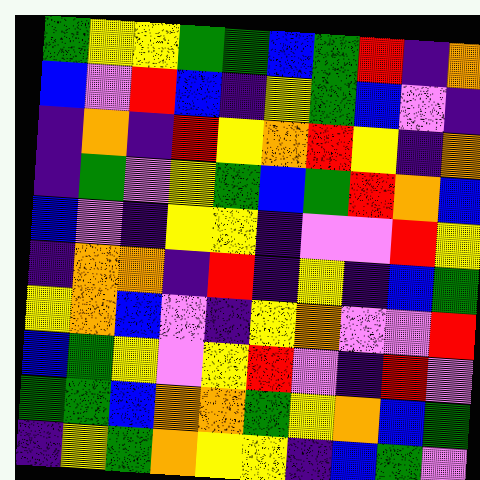[["green", "yellow", "yellow", "green", "green", "blue", "green", "red", "indigo", "orange"], ["blue", "violet", "red", "blue", "indigo", "yellow", "green", "blue", "violet", "indigo"], ["indigo", "orange", "indigo", "red", "yellow", "orange", "red", "yellow", "indigo", "orange"], ["indigo", "green", "violet", "yellow", "green", "blue", "green", "red", "orange", "blue"], ["blue", "violet", "indigo", "yellow", "yellow", "indigo", "violet", "violet", "red", "yellow"], ["indigo", "orange", "orange", "indigo", "red", "indigo", "yellow", "indigo", "blue", "green"], ["yellow", "orange", "blue", "violet", "indigo", "yellow", "orange", "violet", "violet", "red"], ["blue", "green", "yellow", "violet", "yellow", "red", "violet", "indigo", "red", "violet"], ["green", "green", "blue", "orange", "orange", "green", "yellow", "orange", "blue", "green"], ["indigo", "yellow", "green", "orange", "yellow", "yellow", "indigo", "blue", "green", "violet"]]